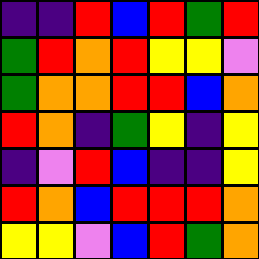[["indigo", "indigo", "red", "blue", "red", "green", "red"], ["green", "red", "orange", "red", "yellow", "yellow", "violet"], ["green", "orange", "orange", "red", "red", "blue", "orange"], ["red", "orange", "indigo", "green", "yellow", "indigo", "yellow"], ["indigo", "violet", "red", "blue", "indigo", "indigo", "yellow"], ["red", "orange", "blue", "red", "red", "red", "orange"], ["yellow", "yellow", "violet", "blue", "red", "green", "orange"]]